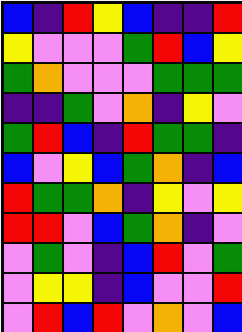[["blue", "indigo", "red", "yellow", "blue", "indigo", "indigo", "red"], ["yellow", "violet", "violet", "violet", "green", "red", "blue", "yellow"], ["green", "orange", "violet", "violet", "violet", "green", "green", "green"], ["indigo", "indigo", "green", "violet", "orange", "indigo", "yellow", "violet"], ["green", "red", "blue", "indigo", "red", "green", "green", "indigo"], ["blue", "violet", "yellow", "blue", "green", "orange", "indigo", "blue"], ["red", "green", "green", "orange", "indigo", "yellow", "violet", "yellow"], ["red", "red", "violet", "blue", "green", "orange", "indigo", "violet"], ["violet", "green", "violet", "indigo", "blue", "red", "violet", "green"], ["violet", "yellow", "yellow", "indigo", "blue", "violet", "violet", "red"], ["violet", "red", "blue", "red", "violet", "orange", "violet", "blue"]]